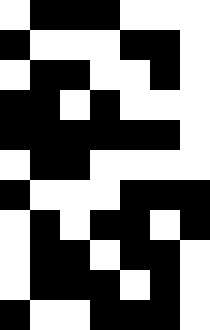[["white", "black", "black", "black", "white", "white", "white"], ["black", "white", "white", "white", "black", "black", "white"], ["white", "black", "black", "white", "white", "black", "white"], ["black", "black", "white", "black", "white", "white", "white"], ["black", "black", "black", "black", "black", "black", "white"], ["white", "black", "black", "white", "white", "white", "white"], ["black", "white", "white", "white", "black", "black", "black"], ["white", "black", "white", "black", "black", "white", "black"], ["white", "black", "black", "white", "black", "black", "white"], ["white", "black", "black", "black", "white", "black", "white"], ["black", "white", "white", "black", "black", "black", "white"]]